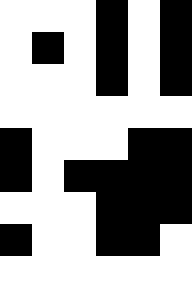[["white", "white", "white", "black", "white", "black"], ["white", "black", "white", "black", "white", "black"], ["white", "white", "white", "black", "white", "black"], ["white", "white", "white", "white", "white", "white"], ["black", "white", "white", "white", "black", "black"], ["black", "white", "black", "black", "black", "black"], ["white", "white", "white", "black", "black", "black"], ["black", "white", "white", "black", "black", "white"], ["white", "white", "white", "white", "white", "white"]]